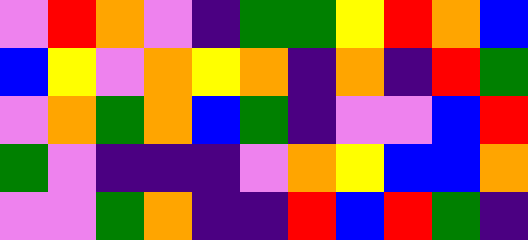[["violet", "red", "orange", "violet", "indigo", "green", "green", "yellow", "red", "orange", "blue"], ["blue", "yellow", "violet", "orange", "yellow", "orange", "indigo", "orange", "indigo", "red", "green"], ["violet", "orange", "green", "orange", "blue", "green", "indigo", "violet", "violet", "blue", "red"], ["green", "violet", "indigo", "indigo", "indigo", "violet", "orange", "yellow", "blue", "blue", "orange"], ["violet", "violet", "green", "orange", "indigo", "indigo", "red", "blue", "red", "green", "indigo"]]